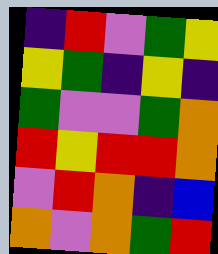[["indigo", "red", "violet", "green", "yellow"], ["yellow", "green", "indigo", "yellow", "indigo"], ["green", "violet", "violet", "green", "orange"], ["red", "yellow", "red", "red", "orange"], ["violet", "red", "orange", "indigo", "blue"], ["orange", "violet", "orange", "green", "red"]]